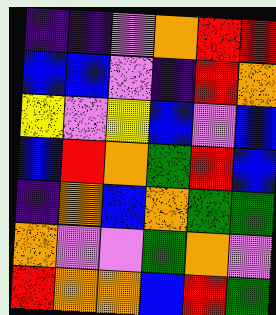[["indigo", "indigo", "violet", "orange", "red", "red"], ["blue", "blue", "violet", "indigo", "red", "orange"], ["yellow", "violet", "yellow", "blue", "violet", "blue"], ["blue", "red", "orange", "green", "red", "blue"], ["indigo", "orange", "blue", "orange", "green", "green"], ["orange", "violet", "violet", "green", "orange", "violet"], ["red", "orange", "orange", "blue", "red", "green"]]